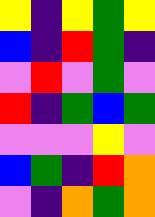[["yellow", "indigo", "yellow", "green", "yellow"], ["blue", "indigo", "red", "green", "indigo"], ["violet", "red", "violet", "green", "violet"], ["red", "indigo", "green", "blue", "green"], ["violet", "violet", "violet", "yellow", "violet"], ["blue", "green", "indigo", "red", "orange"], ["violet", "indigo", "orange", "green", "orange"]]